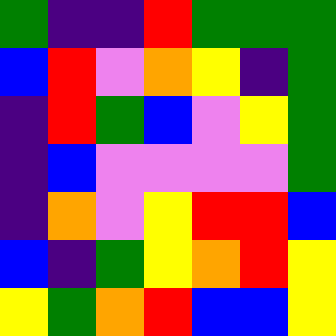[["green", "indigo", "indigo", "red", "green", "green", "green"], ["blue", "red", "violet", "orange", "yellow", "indigo", "green"], ["indigo", "red", "green", "blue", "violet", "yellow", "green"], ["indigo", "blue", "violet", "violet", "violet", "violet", "green"], ["indigo", "orange", "violet", "yellow", "red", "red", "blue"], ["blue", "indigo", "green", "yellow", "orange", "red", "yellow"], ["yellow", "green", "orange", "red", "blue", "blue", "yellow"]]